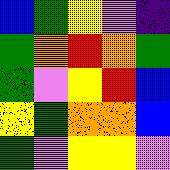[["blue", "green", "yellow", "violet", "indigo"], ["green", "orange", "red", "orange", "green"], ["green", "violet", "yellow", "red", "blue"], ["yellow", "green", "orange", "orange", "blue"], ["green", "violet", "yellow", "yellow", "violet"]]